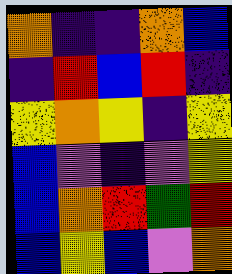[["orange", "indigo", "indigo", "orange", "blue"], ["indigo", "red", "blue", "red", "indigo"], ["yellow", "orange", "yellow", "indigo", "yellow"], ["blue", "violet", "indigo", "violet", "yellow"], ["blue", "orange", "red", "green", "red"], ["blue", "yellow", "blue", "violet", "orange"]]